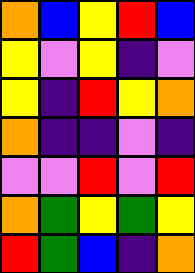[["orange", "blue", "yellow", "red", "blue"], ["yellow", "violet", "yellow", "indigo", "violet"], ["yellow", "indigo", "red", "yellow", "orange"], ["orange", "indigo", "indigo", "violet", "indigo"], ["violet", "violet", "red", "violet", "red"], ["orange", "green", "yellow", "green", "yellow"], ["red", "green", "blue", "indigo", "orange"]]